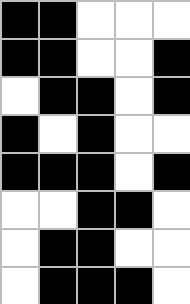[["black", "black", "white", "white", "white"], ["black", "black", "white", "white", "black"], ["white", "black", "black", "white", "black"], ["black", "white", "black", "white", "white"], ["black", "black", "black", "white", "black"], ["white", "white", "black", "black", "white"], ["white", "black", "black", "white", "white"], ["white", "black", "black", "black", "white"]]